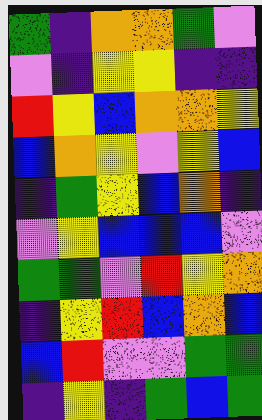[["green", "indigo", "orange", "orange", "green", "violet"], ["violet", "indigo", "yellow", "yellow", "indigo", "indigo"], ["red", "yellow", "blue", "orange", "orange", "yellow"], ["blue", "orange", "yellow", "violet", "yellow", "blue"], ["indigo", "green", "yellow", "blue", "orange", "indigo"], ["violet", "yellow", "blue", "blue", "blue", "violet"], ["green", "green", "violet", "red", "yellow", "orange"], ["indigo", "yellow", "red", "blue", "orange", "blue"], ["blue", "red", "violet", "violet", "green", "green"], ["indigo", "yellow", "indigo", "green", "blue", "green"]]